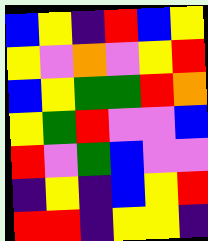[["blue", "yellow", "indigo", "red", "blue", "yellow"], ["yellow", "violet", "orange", "violet", "yellow", "red"], ["blue", "yellow", "green", "green", "red", "orange"], ["yellow", "green", "red", "violet", "violet", "blue"], ["red", "violet", "green", "blue", "violet", "violet"], ["indigo", "yellow", "indigo", "blue", "yellow", "red"], ["red", "red", "indigo", "yellow", "yellow", "indigo"]]